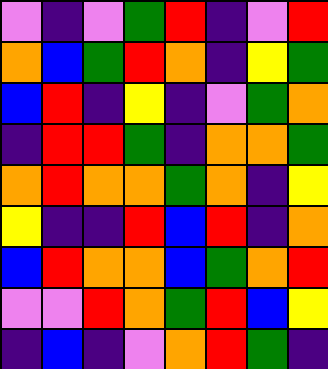[["violet", "indigo", "violet", "green", "red", "indigo", "violet", "red"], ["orange", "blue", "green", "red", "orange", "indigo", "yellow", "green"], ["blue", "red", "indigo", "yellow", "indigo", "violet", "green", "orange"], ["indigo", "red", "red", "green", "indigo", "orange", "orange", "green"], ["orange", "red", "orange", "orange", "green", "orange", "indigo", "yellow"], ["yellow", "indigo", "indigo", "red", "blue", "red", "indigo", "orange"], ["blue", "red", "orange", "orange", "blue", "green", "orange", "red"], ["violet", "violet", "red", "orange", "green", "red", "blue", "yellow"], ["indigo", "blue", "indigo", "violet", "orange", "red", "green", "indigo"]]